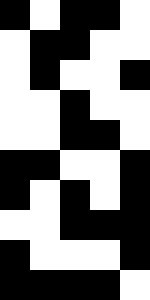[["black", "white", "black", "black", "white"], ["white", "black", "black", "white", "white"], ["white", "black", "white", "white", "black"], ["white", "white", "black", "white", "white"], ["white", "white", "black", "black", "white"], ["black", "black", "white", "white", "black"], ["black", "white", "black", "white", "black"], ["white", "white", "black", "black", "black"], ["black", "white", "white", "white", "black"], ["black", "black", "black", "black", "white"]]